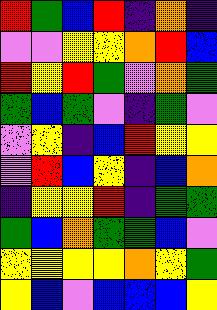[["red", "green", "blue", "red", "indigo", "orange", "indigo"], ["violet", "violet", "yellow", "yellow", "orange", "red", "blue"], ["red", "yellow", "red", "green", "violet", "orange", "green"], ["green", "blue", "green", "violet", "indigo", "green", "violet"], ["violet", "yellow", "indigo", "blue", "red", "yellow", "yellow"], ["violet", "red", "blue", "yellow", "indigo", "blue", "orange"], ["indigo", "yellow", "yellow", "red", "indigo", "green", "green"], ["green", "blue", "orange", "green", "green", "blue", "violet"], ["yellow", "yellow", "yellow", "yellow", "orange", "yellow", "green"], ["yellow", "blue", "violet", "blue", "blue", "blue", "yellow"]]